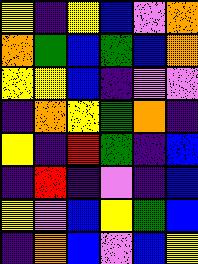[["yellow", "indigo", "yellow", "blue", "violet", "orange"], ["orange", "green", "blue", "green", "blue", "orange"], ["yellow", "yellow", "blue", "indigo", "violet", "violet"], ["indigo", "orange", "yellow", "green", "orange", "indigo"], ["yellow", "indigo", "red", "green", "indigo", "blue"], ["indigo", "red", "indigo", "violet", "indigo", "blue"], ["yellow", "violet", "blue", "yellow", "green", "blue"], ["indigo", "orange", "blue", "violet", "blue", "yellow"]]